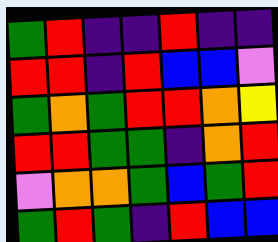[["green", "red", "indigo", "indigo", "red", "indigo", "indigo"], ["red", "red", "indigo", "red", "blue", "blue", "violet"], ["green", "orange", "green", "red", "red", "orange", "yellow"], ["red", "red", "green", "green", "indigo", "orange", "red"], ["violet", "orange", "orange", "green", "blue", "green", "red"], ["green", "red", "green", "indigo", "red", "blue", "blue"]]